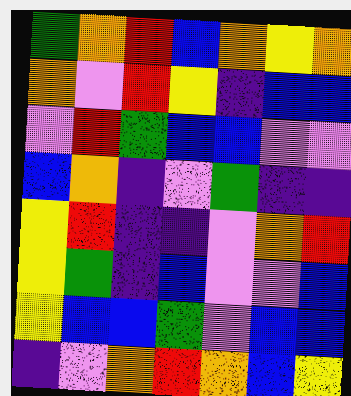[["green", "orange", "red", "blue", "orange", "yellow", "orange"], ["orange", "violet", "red", "yellow", "indigo", "blue", "blue"], ["violet", "red", "green", "blue", "blue", "violet", "violet"], ["blue", "orange", "indigo", "violet", "green", "indigo", "indigo"], ["yellow", "red", "indigo", "indigo", "violet", "orange", "red"], ["yellow", "green", "indigo", "blue", "violet", "violet", "blue"], ["yellow", "blue", "blue", "green", "violet", "blue", "blue"], ["indigo", "violet", "orange", "red", "orange", "blue", "yellow"]]